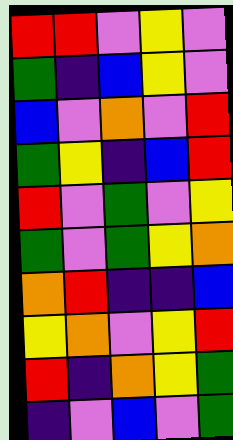[["red", "red", "violet", "yellow", "violet"], ["green", "indigo", "blue", "yellow", "violet"], ["blue", "violet", "orange", "violet", "red"], ["green", "yellow", "indigo", "blue", "red"], ["red", "violet", "green", "violet", "yellow"], ["green", "violet", "green", "yellow", "orange"], ["orange", "red", "indigo", "indigo", "blue"], ["yellow", "orange", "violet", "yellow", "red"], ["red", "indigo", "orange", "yellow", "green"], ["indigo", "violet", "blue", "violet", "green"]]